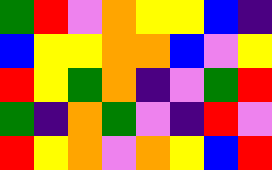[["green", "red", "violet", "orange", "yellow", "yellow", "blue", "indigo"], ["blue", "yellow", "yellow", "orange", "orange", "blue", "violet", "yellow"], ["red", "yellow", "green", "orange", "indigo", "violet", "green", "red"], ["green", "indigo", "orange", "green", "violet", "indigo", "red", "violet"], ["red", "yellow", "orange", "violet", "orange", "yellow", "blue", "red"]]